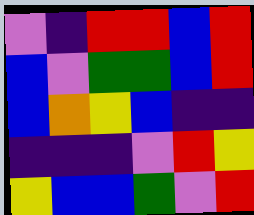[["violet", "indigo", "red", "red", "blue", "red"], ["blue", "violet", "green", "green", "blue", "red"], ["blue", "orange", "yellow", "blue", "indigo", "indigo"], ["indigo", "indigo", "indigo", "violet", "red", "yellow"], ["yellow", "blue", "blue", "green", "violet", "red"]]